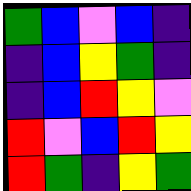[["green", "blue", "violet", "blue", "indigo"], ["indigo", "blue", "yellow", "green", "indigo"], ["indigo", "blue", "red", "yellow", "violet"], ["red", "violet", "blue", "red", "yellow"], ["red", "green", "indigo", "yellow", "green"]]